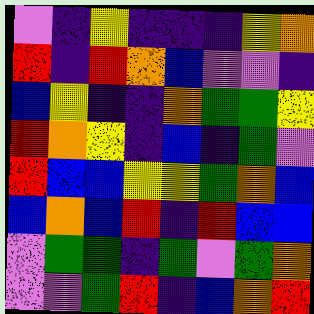[["violet", "indigo", "yellow", "indigo", "indigo", "indigo", "yellow", "orange"], ["red", "indigo", "red", "orange", "blue", "violet", "violet", "indigo"], ["blue", "yellow", "indigo", "indigo", "orange", "green", "green", "yellow"], ["red", "orange", "yellow", "indigo", "blue", "indigo", "green", "violet"], ["red", "blue", "blue", "yellow", "yellow", "green", "orange", "blue"], ["blue", "orange", "blue", "red", "indigo", "red", "blue", "blue"], ["violet", "green", "green", "indigo", "green", "violet", "green", "orange"], ["violet", "violet", "green", "red", "indigo", "blue", "orange", "red"]]